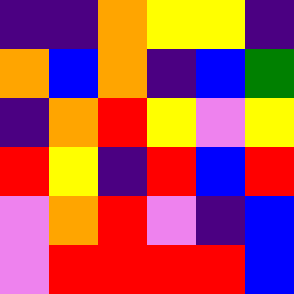[["indigo", "indigo", "orange", "yellow", "yellow", "indigo"], ["orange", "blue", "orange", "indigo", "blue", "green"], ["indigo", "orange", "red", "yellow", "violet", "yellow"], ["red", "yellow", "indigo", "red", "blue", "red"], ["violet", "orange", "red", "violet", "indigo", "blue"], ["violet", "red", "red", "red", "red", "blue"]]